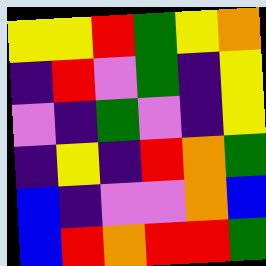[["yellow", "yellow", "red", "green", "yellow", "orange"], ["indigo", "red", "violet", "green", "indigo", "yellow"], ["violet", "indigo", "green", "violet", "indigo", "yellow"], ["indigo", "yellow", "indigo", "red", "orange", "green"], ["blue", "indigo", "violet", "violet", "orange", "blue"], ["blue", "red", "orange", "red", "red", "green"]]